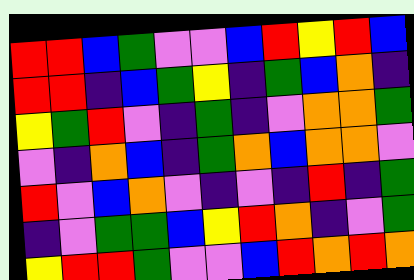[["red", "red", "blue", "green", "violet", "violet", "blue", "red", "yellow", "red", "blue"], ["red", "red", "indigo", "blue", "green", "yellow", "indigo", "green", "blue", "orange", "indigo"], ["yellow", "green", "red", "violet", "indigo", "green", "indigo", "violet", "orange", "orange", "green"], ["violet", "indigo", "orange", "blue", "indigo", "green", "orange", "blue", "orange", "orange", "violet"], ["red", "violet", "blue", "orange", "violet", "indigo", "violet", "indigo", "red", "indigo", "green"], ["indigo", "violet", "green", "green", "blue", "yellow", "red", "orange", "indigo", "violet", "green"], ["yellow", "red", "red", "green", "violet", "violet", "blue", "red", "orange", "red", "orange"]]